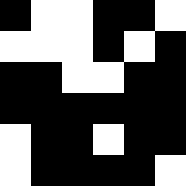[["black", "white", "white", "black", "black", "white"], ["white", "white", "white", "black", "white", "black"], ["black", "black", "white", "white", "black", "black"], ["black", "black", "black", "black", "black", "black"], ["white", "black", "black", "white", "black", "black"], ["white", "black", "black", "black", "black", "white"]]